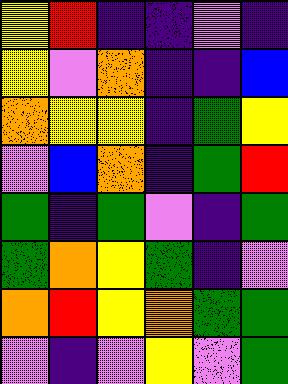[["yellow", "red", "indigo", "indigo", "violet", "indigo"], ["yellow", "violet", "orange", "indigo", "indigo", "blue"], ["orange", "yellow", "yellow", "indigo", "green", "yellow"], ["violet", "blue", "orange", "indigo", "green", "red"], ["green", "indigo", "green", "violet", "indigo", "green"], ["green", "orange", "yellow", "green", "indigo", "violet"], ["orange", "red", "yellow", "orange", "green", "green"], ["violet", "indigo", "violet", "yellow", "violet", "green"]]